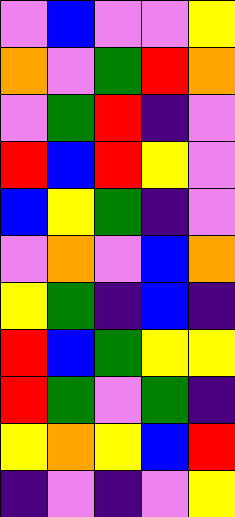[["violet", "blue", "violet", "violet", "yellow"], ["orange", "violet", "green", "red", "orange"], ["violet", "green", "red", "indigo", "violet"], ["red", "blue", "red", "yellow", "violet"], ["blue", "yellow", "green", "indigo", "violet"], ["violet", "orange", "violet", "blue", "orange"], ["yellow", "green", "indigo", "blue", "indigo"], ["red", "blue", "green", "yellow", "yellow"], ["red", "green", "violet", "green", "indigo"], ["yellow", "orange", "yellow", "blue", "red"], ["indigo", "violet", "indigo", "violet", "yellow"]]